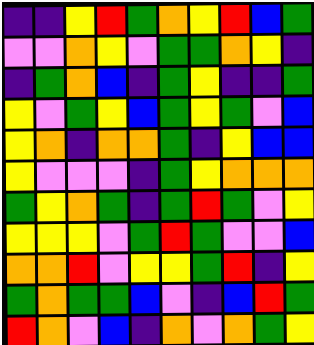[["indigo", "indigo", "yellow", "red", "green", "orange", "yellow", "red", "blue", "green"], ["violet", "violet", "orange", "yellow", "violet", "green", "green", "orange", "yellow", "indigo"], ["indigo", "green", "orange", "blue", "indigo", "green", "yellow", "indigo", "indigo", "green"], ["yellow", "violet", "green", "yellow", "blue", "green", "yellow", "green", "violet", "blue"], ["yellow", "orange", "indigo", "orange", "orange", "green", "indigo", "yellow", "blue", "blue"], ["yellow", "violet", "violet", "violet", "indigo", "green", "yellow", "orange", "orange", "orange"], ["green", "yellow", "orange", "green", "indigo", "green", "red", "green", "violet", "yellow"], ["yellow", "yellow", "yellow", "violet", "green", "red", "green", "violet", "violet", "blue"], ["orange", "orange", "red", "violet", "yellow", "yellow", "green", "red", "indigo", "yellow"], ["green", "orange", "green", "green", "blue", "violet", "indigo", "blue", "red", "green"], ["red", "orange", "violet", "blue", "indigo", "orange", "violet", "orange", "green", "yellow"]]